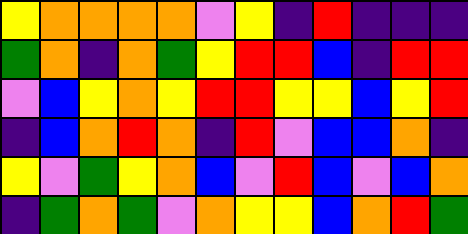[["yellow", "orange", "orange", "orange", "orange", "violet", "yellow", "indigo", "red", "indigo", "indigo", "indigo"], ["green", "orange", "indigo", "orange", "green", "yellow", "red", "red", "blue", "indigo", "red", "red"], ["violet", "blue", "yellow", "orange", "yellow", "red", "red", "yellow", "yellow", "blue", "yellow", "red"], ["indigo", "blue", "orange", "red", "orange", "indigo", "red", "violet", "blue", "blue", "orange", "indigo"], ["yellow", "violet", "green", "yellow", "orange", "blue", "violet", "red", "blue", "violet", "blue", "orange"], ["indigo", "green", "orange", "green", "violet", "orange", "yellow", "yellow", "blue", "orange", "red", "green"]]